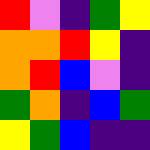[["red", "violet", "indigo", "green", "yellow"], ["orange", "orange", "red", "yellow", "indigo"], ["orange", "red", "blue", "violet", "indigo"], ["green", "orange", "indigo", "blue", "green"], ["yellow", "green", "blue", "indigo", "indigo"]]